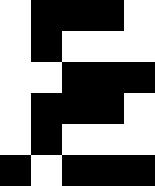[["white", "black", "black", "black", "white"], ["white", "black", "white", "white", "white"], ["white", "white", "black", "black", "black"], ["white", "black", "black", "black", "white"], ["white", "black", "white", "white", "white"], ["black", "white", "black", "black", "black"]]